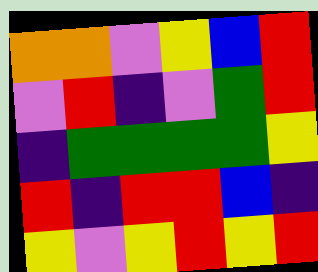[["orange", "orange", "violet", "yellow", "blue", "red"], ["violet", "red", "indigo", "violet", "green", "red"], ["indigo", "green", "green", "green", "green", "yellow"], ["red", "indigo", "red", "red", "blue", "indigo"], ["yellow", "violet", "yellow", "red", "yellow", "red"]]